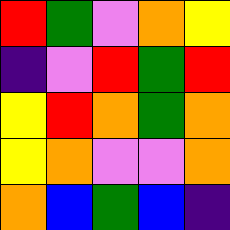[["red", "green", "violet", "orange", "yellow"], ["indigo", "violet", "red", "green", "red"], ["yellow", "red", "orange", "green", "orange"], ["yellow", "orange", "violet", "violet", "orange"], ["orange", "blue", "green", "blue", "indigo"]]